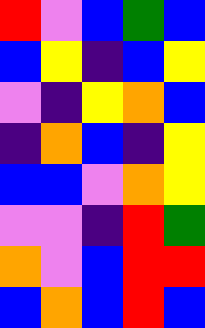[["red", "violet", "blue", "green", "blue"], ["blue", "yellow", "indigo", "blue", "yellow"], ["violet", "indigo", "yellow", "orange", "blue"], ["indigo", "orange", "blue", "indigo", "yellow"], ["blue", "blue", "violet", "orange", "yellow"], ["violet", "violet", "indigo", "red", "green"], ["orange", "violet", "blue", "red", "red"], ["blue", "orange", "blue", "red", "blue"]]